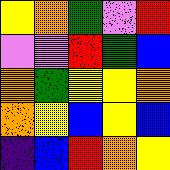[["yellow", "orange", "green", "violet", "red"], ["violet", "violet", "red", "green", "blue"], ["orange", "green", "yellow", "yellow", "orange"], ["orange", "yellow", "blue", "yellow", "blue"], ["indigo", "blue", "red", "orange", "yellow"]]